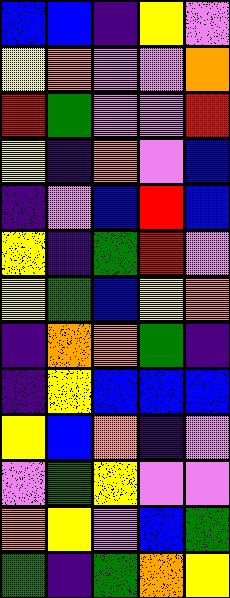[["blue", "blue", "indigo", "yellow", "violet"], ["yellow", "orange", "violet", "violet", "orange"], ["red", "green", "violet", "violet", "red"], ["yellow", "indigo", "orange", "violet", "blue"], ["indigo", "violet", "blue", "red", "blue"], ["yellow", "indigo", "green", "red", "violet"], ["yellow", "green", "blue", "yellow", "orange"], ["indigo", "orange", "orange", "green", "indigo"], ["indigo", "yellow", "blue", "blue", "blue"], ["yellow", "blue", "orange", "indigo", "violet"], ["violet", "green", "yellow", "violet", "violet"], ["orange", "yellow", "violet", "blue", "green"], ["green", "indigo", "green", "orange", "yellow"]]